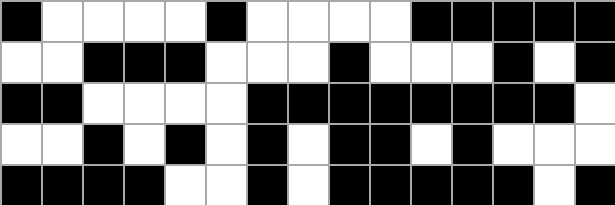[["black", "white", "white", "white", "white", "black", "white", "white", "white", "white", "black", "black", "black", "black", "black"], ["white", "white", "black", "black", "black", "white", "white", "white", "black", "white", "white", "white", "black", "white", "black"], ["black", "black", "white", "white", "white", "white", "black", "black", "black", "black", "black", "black", "black", "black", "white"], ["white", "white", "black", "white", "black", "white", "black", "white", "black", "black", "white", "black", "white", "white", "white"], ["black", "black", "black", "black", "white", "white", "black", "white", "black", "black", "black", "black", "black", "white", "black"]]